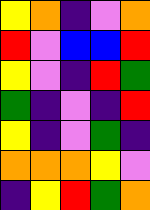[["yellow", "orange", "indigo", "violet", "orange"], ["red", "violet", "blue", "blue", "red"], ["yellow", "violet", "indigo", "red", "green"], ["green", "indigo", "violet", "indigo", "red"], ["yellow", "indigo", "violet", "green", "indigo"], ["orange", "orange", "orange", "yellow", "violet"], ["indigo", "yellow", "red", "green", "orange"]]